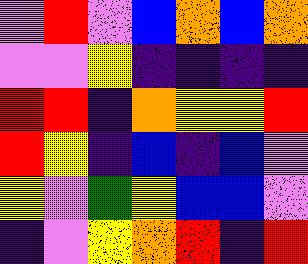[["violet", "red", "violet", "blue", "orange", "blue", "orange"], ["violet", "violet", "yellow", "indigo", "indigo", "indigo", "indigo"], ["red", "red", "indigo", "orange", "yellow", "yellow", "red"], ["red", "yellow", "indigo", "blue", "indigo", "blue", "violet"], ["yellow", "violet", "green", "yellow", "blue", "blue", "violet"], ["indigo", "violet", "yellow", "orange", "red", "indigo", "red"]]